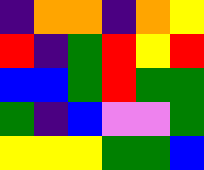[["indigo", "orange", "orange", "indigo", "orange", "yellow"], ["red", "indigo", "green", "red", "yellow", "red"], ["blue", "blue", "green", "red", "green", "green"], ["green", "indigo", "blue", "violet", "violet", "green"], ["yellow", "yellow", "yellow", "green", "green", "blue"]]